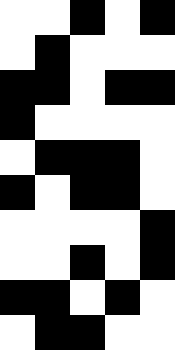[["white", "white", "black", "white", "black"], ["white", "black", "white", "white", "white"], ["black", "black", "white", "black", "black"], ["black", "white", "white", "white", "white"], ["white", "black", "black", "black", "white"], ["black", "white", "black", "black", "white"], ["white", "white", "white", "white", "black"], ["white", "white", "black", "white", "black"], ["black", "black", "white", "black", "white"], ["white", "black", "black", "white", "white"]]